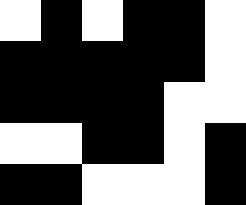[["white", "black", "white", "black", "black", "white"], ["black", "black", "black", "black", "black", "white"], ["black", "black", "black", "black", "white", "white"], ["white", "white", "black", "black", "white", "black"], ["black", "black", "white", "white", "white", "black"]]